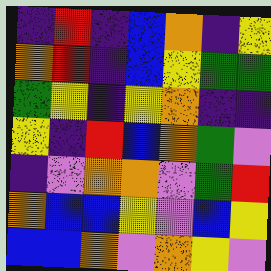[["indigo", "red", "indigo", "blue", "orange", "indigo", "yellow"], ["orange", "red", "indigo", "blue", "yellow", "green", "green"], ["green", "yellow", "indigo", "yellow", "orange", "indigo", "indigo"], ["yellow", "indigo", "red", "blue", "orange", "green", "violet"], ["indigo", "violet", "orange", "orange", "violet", "green", "red"], ["orange", "blue", "blue", "yellow", "violet", "blue", "yellow"], ["blue", "blue", "orange", "violet", "orange", "yellow", "violet"]]